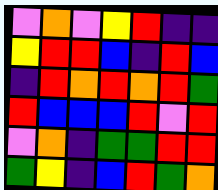[["violet", "orange", "violet", "yellow", "red", "indigo", "indigo"], ["yellow", "red", "red", "blue", "indigo", "red", "blue"], ["indigo", "red", "orange", "red", "orange", "red", "green"], ["red", "blue", "blue", "blue", "red", "violet", "red"], ["violet", "orange", "indigo", "green", "green", "red", "red"], ["green", "yellow", "indigo", "blue", "red", "green", "orange"]]